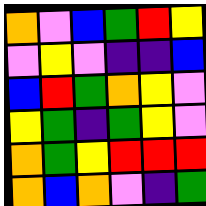[["orange", "violet", "blue", "green", "red", "yellow"], ["violet", "yellow", "violet", "indigo", "indigo", "blue"], ["blue", "red", "green", "orange", "yellow", "violet"], ["yellow", "green", "indigo", "green", "yellow", "violet"], ["orange", "green", "yellow", "red", "red", "red"], ["orange", "blue", "orange", "violet", "indigo", "green"]]